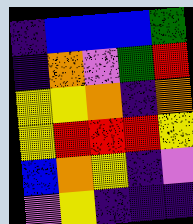[["indigo", "blue", "blue", "blue", "green"], ["indigo", "orange", "violet", "green", "red"], ["yellow", "yellow", "orange", "indigo", "orange"], ["yellow", "red", "red", "red", "yellow"], ["blue", "orange", "yellow", "indigo", "violet"], ["violet", "yellow", "indigo", "indigo", "indigo"]]